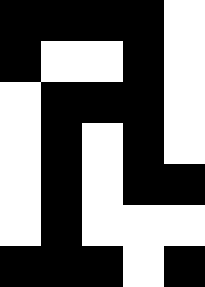[["black", "black", "black", "black", "white"], ["black", "white", "white", "black", "white"], ["white", "black", "black", "black", "white"], ["white", "black", "white", "black", "white"], ["white", "black", "white", "black", "black"], ["white", "black", "white", "white", "white"], ["black", "black", "black", "white", "black"]]